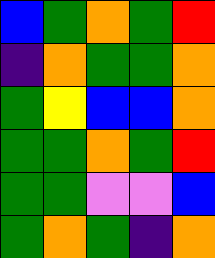[["blue", "green", "orange", "green", "red"], ["indigo", "orange", "green", "green", "orange"], ["green", "yellow", "blue", "blue", "orange"], ["green", "green", "orange", "green", "red"], ["green", "green", "violet", "violet", "blue"], ["green", "orange", "green", "indigo", "orange"]]